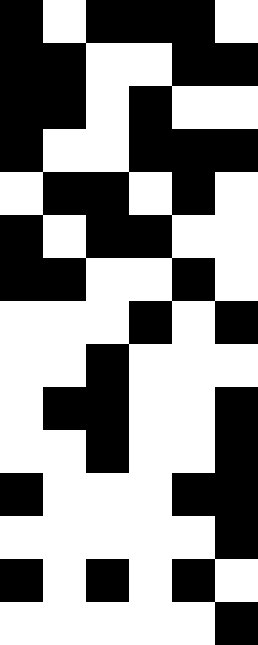[["black", "white", "black", "black", "black", "white"], ["black", "black", "white", "white", "black", "black"], ["black", "black", "white", "black", "white", "white"], ["black", "white", "white", "black", "black", "black"], ["white", "black", "black", "white", "black", "white"], ["black", "white", "black", "black", "white", "white"], ["black", "black", "white", "white", "black", "white"], ["white", "white", "white", "black", "white", "black"], ["white", "white", "black", "white", "white", "white"], ["white", "black", "black", "white", "white", "black"], ["white", "white", "black", "white", "white", "black"], ["black", "white", "white", "white", "black", "black"], ["white", "white", "white", "white", "white", "black"], ["black", "white", "black", "white", "black", "white"], ["white", "white", "white", "white", "white", "black"]]